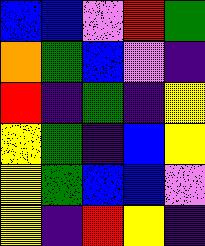[["blue", "blue", "violet", "red", "green"], ["orange", "green", "blue", "violet", "indigo"], ["red", "indigo", "green", "indigo", "yellow"], ["yellow", "green", "indigo", "blue", "yellow"], ["yellow", "green", "blue", "blue", "violet"], ["yellow", "indigo", "red", "yellow", "indigo"]]